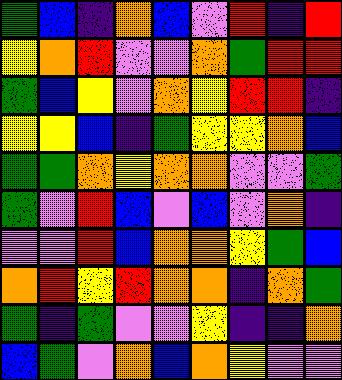[["green", "blue", "indigo", "orange", "blue", "violet", "red", "indigo", "red"], ["yellow", "orange", "red", "violet", "violet", "orange", "green", "red", "red"], ["green", "blue", "yellow", "violet", "orange", "yellow", "red", "red", "indigo"], ["yellow", "yellow", "blue", "indigo", "green", "yellow", "yellow", "orange", "blue"], ["green", "green", "orange", "yellow", "orange", "orange", "violet", "violet", "green"], ["green", "violet", "red", "blue", "violet", "blue", "violet", "orange", "indigo"], ["violet", "violet", "red", "blue", "orange", "orange", "yellow", "green", "blue"], ["orange", "red", "yellow", "red", "orange", "orange", "indigo", "orange", "green"], ["green", "indigo", "green", "violet", "violet", "yellow", "indigo", "indigo", "orange"], ["blue", "green", "violet", "orange", "blue", "orange", "yellow", "violet", "violet"]]